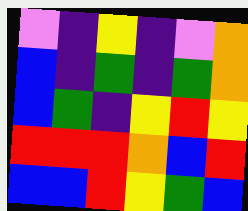[["violet", "indigo", "yellow", "indigo", "violet", "orange"], ["blue", "indigo", "green", "indigo", "green", "orange"], ["blue", "green", "indigo", "yellow", "red", "yellow"], ["red", "red", "red", "orange", "blue", "red"], ["blue", "blue", "red", "yellow", "green", "blue"]]